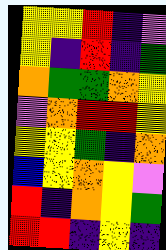[["yellow", "yellow", "red", "indigo", "violet"], ["yellow", "indigo", "red", "indigo", "green"], ["orange", "green", "green", "orange", "yellow"], ["violet", "orange", "red", "red", "yellow"], ["yellow", "yellow", "green", "indigo", "orange"], ["blue", "yellow", "orange", "yellow", "violet"], ["red", "indigo", "orange", "yellow", "green"], ["red", "red", "indigo", "yellow", "indigo"]]